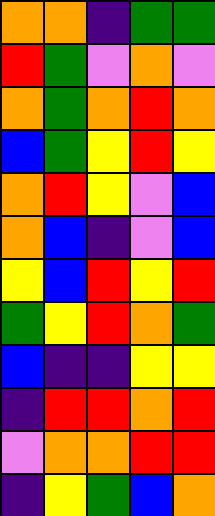[["orange", "orange", "indigo", "green", "green"], ["red", "green", "violet", "orange", "violet"], ["orange", "green", "orange", "red", "orange"], ["blue", "green", "yellow", "red", "yellow"], ["orange", "red", "yellow", "violet", "blue"], ["orange", "blue", "indigo", "violet", "blue"], ["yellow", "blue", "red", "yellow", "red"], ["green", "yellow", "red", "orange", "green"], ["blue", "indigo", "indigo", "yellow", "yellow"], ["indigo", "red", "red", "orange", "red"], ["violet", "orange", "orange", "red", "red"], ["indigo", "yellow", "green", "blue", "orange"]]